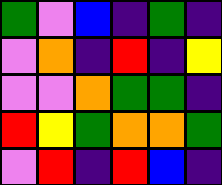[["green", "violet", "blue", "indigo", "green", "indigo"], ["violet", "orange", "indigo", "red", "indigo", "yellow"], ["violet", "violet", "orange", "green", "green", "indigo"], ["red", "yellow", "green", "orange", "orange", "green"], ["violet", "red", "indigo", "red", "blue", "indigo"]]